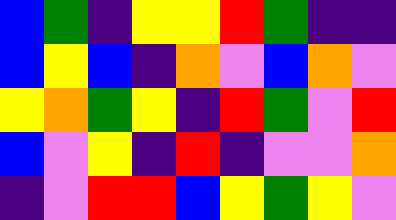[["blue", "green", "indigo", "yellow", "yellow", "red", "green", "indigo", "indigo"], ["blue", "yellow", "blue", "indigo", "orange", "violet", "blue", "orange", "violet"], ["yellow", "orange", "green", "yellow", "indigo", "red", "green", "violet", "red"], ["blue", "violet", "yellow", "indigo", "red", "indigo", "violet", "violet", "orange"], ["indigo", "violet", "red", "red", "blue", "yellow", "green", "yellow", "violet"]]